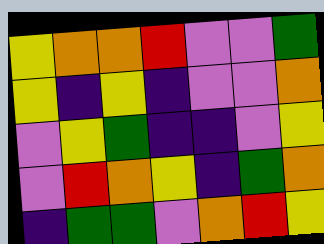[["yellow", "orange", "orange", "red", "violet", "violet", "green"], ["yellow", "indigo", "yellow", "indigo", "violet", "violet", "orange"], ["violet", "yellow", "green", "indigo", "indigo", "violet", "yellow"], ["violet", "red", "orange", "yellow", "indigo", "green", "orange"], ["indigo", "green", "green", "violet", "orange", "red", "yellow"]]